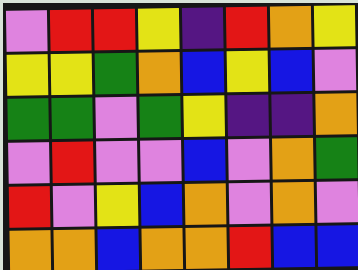[["violet", "red", "red", "yellow", "indigo", "red", "orange", "yellow"], ["yellow", "yellow", "green", "orange", "blue", "yellow", "blue", "violet"], ["green", "green", "violet", "green", "yellow", "indigo", "indigo", "orange"], ["violet", "red", "violet", "violet", "blue", "violet", "orange", "green"], ["red", "violet", "yellow", "blue", "orange", "violet", "orange", "violet"], ["orange", "orange", "blue", "orange", "orange", "red", "blue", "blue"]]